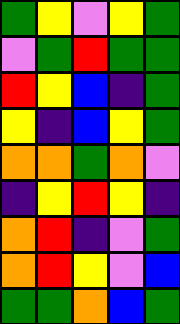[["green", "yellow", "violet", "yellow", "green"], ["violet", "green", "red", "green", "green"], ["red", "yellow", "blue", "indigo", "green"], ["yellow", "indigo", "blue", "yellow", "green"], ["orange", "orange", "green", "orange", "violet"], ["indigo", "yellow", "red", "yellow", "indigo"], ["orange", "red", "indigo", "violet", "green"], ["orange", "red", "yellow", "violet", "blue"], ["green", "green", "orange", "blue", "green"]]